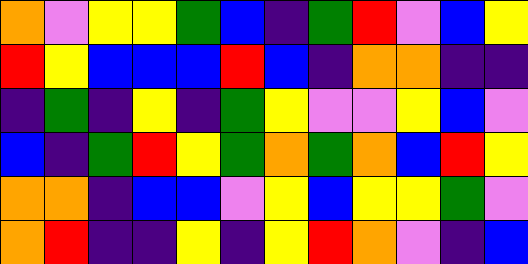[["orange", "violet", "yellow", "yellow", "green", "blue", "indigo", "green", "red", "violet", "blue", "yellow"], ["red", "yellow", "blue", "blue", "blue", "red", "blue", "indigo", "orange", "orange", "indigo", "indigo"], ["indigo", "green", "indigo", "yellow", "indigo", "green", "yellow", "violet", "violet", "yellow", "blue", "violet"], ["blue", "indigo", "green", "red", "yellow", "green", "orange", "green", "orange", "blue", "red", "yellow"], ["orange", "orange", "indigo", "blue", "blue", "violet", "yellow", "blue", "yellow", "yellow", "green", "violet"], ["orange", "red", "indigo", "indigo", "yellow", "indigo", "yellow", "red", "orange", "violet", "indigo", "blue"]]